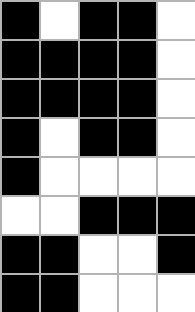[["black", "white", "black", "black", "white"], ["black", "black", "black", "black", "white"], ["black", "black", "black", "black", "white"], ["black", "white", "black", "black", "white"], ["black", "white", "white", "white", "white"], ["white", "white", "black", "black", "black"], ["black", "black", "white", "white", "black"], ["black", "black", "white", "white", "white"]]